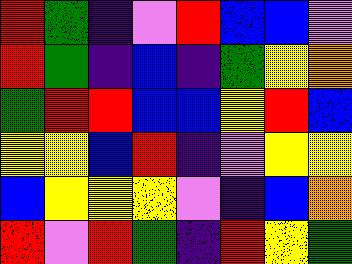[["red", "green", "indigo", "violet", "red", "blue", "blue", "violet"], ["red", "green", "indigo", "blue", "indigo", "green", "yellow", "orange"], ["green", "red", "red", "blue", "blue", "yellow", "red", "blue"], ["yellow", "yellow", "blue", "red", "indigo", "violet", "yellow", "yellow"], ["blue", "yellow", "yellow", "yellow", "violet", "indigo", "blue", "orange"], ["red", "violet", "red", "green", "indigo", "red", "yellow", "green"]]